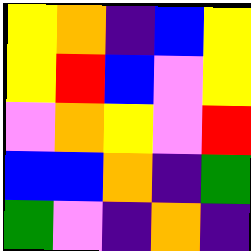[["yellow", "orange", "indigo", "blue", "yellow"], ["yellow", "red", "blue", "violet", "yellow"], ["violet", "orange", "yellow", "violet", "red"], ["blue", "blue", "orange", "indigo", "green"], ["green", "violet", "indigo", "orange", "indigo"]]